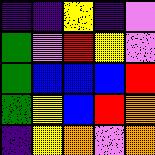[["indigo", "indigo", "yellow", "indigo", "violet"], ["green", "violet", "red", "yellow", "violet"], ["green", "blue", "blue", "blue", "red"], ["green", "yellow", "blue", "red", "orange"], ["indigo", "yellow", "orange", "violet", "orange"]]